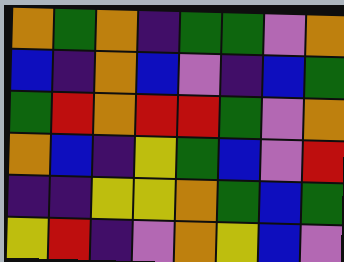[["orange", "green", "orange", "indigo", "green", "green", "violet", "orange"], ["blue", "indigo", "orange", "blue", "violet", "indigo", "blue", "green"], ["green", "red", "orange", "red", "red", "green", "violet", "orange"], ["orange", "blue", "indigo", "yellow", "green", "blue", "violet", "red"], ["indigo", "indigo", "yellow", "yellow", "orange", "green", "blue", "green"], ["yellow", "red", "indigo", "violet", "orange", "yellow", "blue", "violet"]]